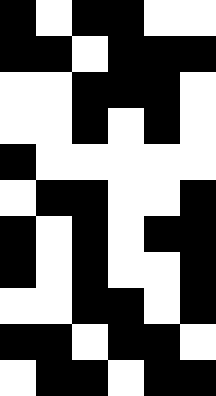[["black", "white", "black", "black", "white", "white"], ["black", "black", "white", "black", "black", "black"], ["white", "white", "black", "black", "black", "white"], ["white", "white", "black", "white", "black", "white"], ["black", "white", "white", "white", "white", "white"], ["white", "black", "black", "white", "white", "black"], ["black", "white", "black", "white", "black", "black"], ["black", "white", "black", "white", "white", "black"], ["white", "white", "black", "black", "white", "black"], ["black", "black", "white", "black", "black", "white"], ["white", "black", "black", "white", "black", "black"]]